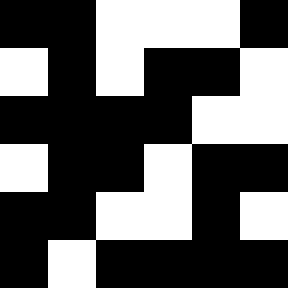[["black", "black", "white", "white", "white", "black"], ["white", "black", "white", "black", "black", "white"], ["black", "black", "black", "black", "white", "white"], ["white", "black", "black", "white", "black", "black"], ["black", "black", "white", "white", "black", "white"], ["black", "white", "black", "black", "black", "black"]]